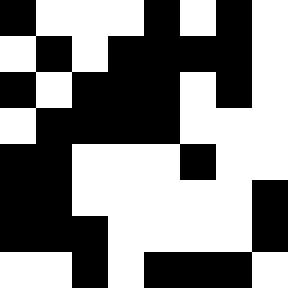[["black", "white", "white", "white", "black", "white", "black", "white"], ["white", "black", "white", "black", "black", "black", "black", "white"], ["black", "white", "black", "black", "black", "white", "black", "white"], ["white", "black", "black", "black", "black", "white", "white", "white"], ["black", "black", "white", "white", "white", "black", "white", "white"], ["black", "black", "white", "white", "white", "white", "white", "black"], ["black", "black", "black", "white", "white", "white", "white", "black"], ["white", "white", "black", "white", "black", "black", "black", "white"]]